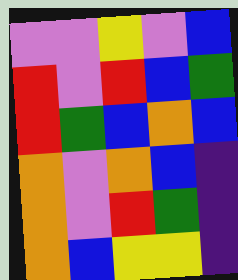[["violet", "violet", "yellow", "violet", "blue"], ["red", "violet", "red", "blue", "green"], ["red", "green", "blue", "orange", "blue"], ["orange", "violet", "orange", "blue", "indigo"], ["orange", "violet", "red", "green", "indigo"], ["orange", "blue", "yellow", "yellow", "indigo"]]